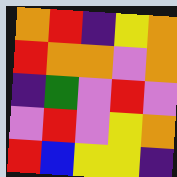[["orange", "red", "indigo", "yellow", "orange"], ["red", "orange", "orange", "violet", "orange"], ["indigo", "green", "violet", "red", "violet"], ["violet", "red", "violet", "yellow", "orange"], ["red", "blue", "yellow", "yellow", "indigo"]]